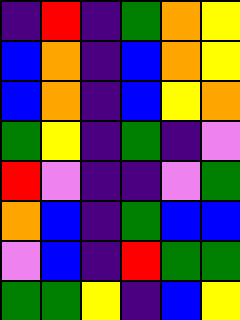[["indigo", "red", "indigo", "green", "orange", "yellow"], ["blue", "orange", "indigo", "blue", "orange", "yellow"], ["blue", "orange", "indigo", "blue", "yellow", "orange"], ["green", "yellow", "indigo", "green", "indigo", "violet"], ["red", "violet", "indigo", "indigo", "violet", "green"], ["orange", "blue", "indigo", "green", "blue", "blue"], ["violet", "blue", "indigo", "red", "green", "green"], ["green", "green", "yellow", "indigo", "blue", "yellow"]]